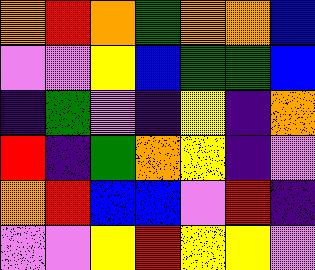[["orange", "red", "orange", "green", "orange", "orange", "blue"], ["violet", "violet", "yellow", "blue", "green", "green", "blue"], ["indigo", "green", "violet", "indigo", "yellow", "indigo", "orange"], ["red", "indigo", "green", "orange", "yellow", "indigo", "violet"], ["orange", "red", "blue", "blue", "violet", "red", "indigo"], ["violet", "violet", "yellow", "red", "yellow", "yellow", "violet"]]